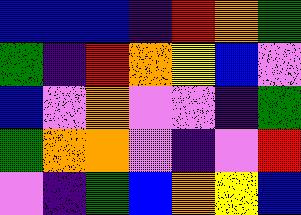[["blue", "blue", "blue", "indigo", "red", "orange", "green"], ["green", "indigo", "red", "orange", "yellow", "blue", "violet"], ["blue", "violet", "orange", "violet", "violet", "indigo", "green"], ["green", "orange", "orange", "violet", "indigo", "violet", "red"], ["violet", "indigo", "green", "blue", "orange", "yellow", "blue"]]